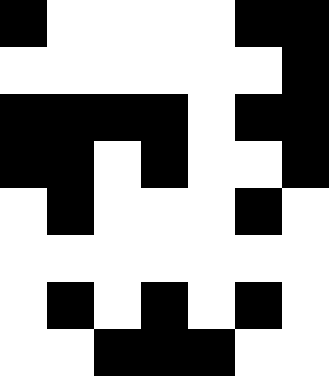[["black", "white", "white", "white", "white", "black", "black"], ["white", "white", "white", "white", "white", "white", "black"], ["black", "black", "black", "black", "white", "black", "black"], ["black", "black", "white", "black", "white", "white", "black"], ["white", "black", "white", "white", "white", "black", "white"], ["white", "white", "white", "white", "white", "white", "white"], ["white", "black", "white", "black", "white", "black", "white"], ["white", "white", "black", "black", "black", "white", "white"]]